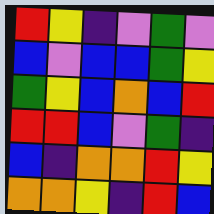[["red", "yellow", "indigo", "violet", "green", "violet"], ["blue", "violet", "blue", "blue", "green", "yellow"], ["green", "yellow", "blue", "orange", "blue", "red"], ["red", "red", "blue", "violet", "green", "indigo"], ["blue", "indigo", "orange", "orange", "red", "yellow"], ["orange", "orange", "yellow", "indigo", "red", "blue"]]